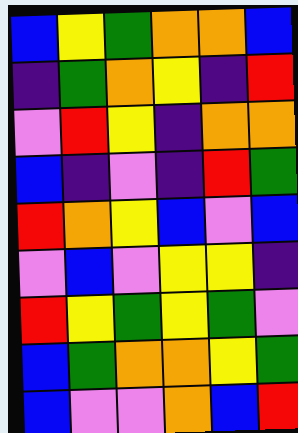[["blue", "yellow", "green", "orange", "orange", "blue"], ["indigo", "green", "orange", "yellow", "indigo", "red"], ["violet", "red", "yellow", "indigo", "orange", "orange"], ["blue", "indigo", "violet", "indigo", "red", "green"], ["red", "orange", "yellow", "blue", "violet", "blue"], ["violet", "blue", "violet", "yellow", "yellow", "indigo"], ["red", "yellow", "green", "yellow", "green", "violet"], ["blue", "green", "orange", "orange", "yellow", "green"], ["blue", "violet", "violet", "orange", "blue", "red"]]